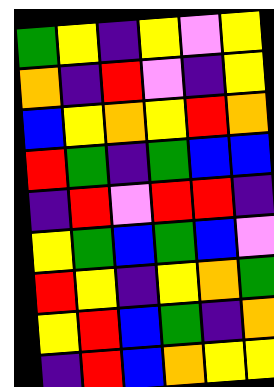[["green", "yellow", "indigo", "yellow", "violet", "yellow"], ["orange", "indigo", "red", "violet", "indigo", "yellow"], ["blue", "yellow", "orange", "yellow", "red", "orange"], ["red", "green", "indigo", "green", "blue", "blue"], ["indigo", "red", "violet", "red", "red", "indigo"], ["yellow", "green", "blue", "green", "blue", "violet"], ["red", "yellow", "indigo", "yellow", "orange", "green"], ["yellow", "red", "blue", "green", "indigo", "orange"], ["indigo", "red", "blue", "orange", "yellow", "yellow"]]